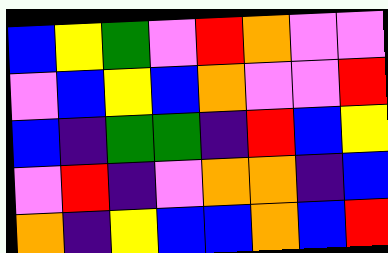[["blue", "yellow", "green", "violet", "red", "orange", "violet", "violet"], ["violet", "blue", "yellow", "blue", "orange", "violet", "violet", "red"], ["blue", "indigo", "green", "green", "indigo", "red", "blue", "yellow"], ["violet", "red", "indigo", "violet", "orange", "orange", "indigo", "blue"], ["orange", "indigo", "yellow", "blue", "blue", "orange", "blue", "red"]]